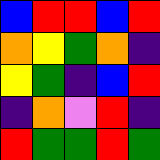[["blue", "red", "red", "blue", "red"], ["orange", "yellow", "green", "orange", "indigo"], ["yellow", "green", "indigo", "blue", "red"], ["indigo", "orange", "violet", "red", "indigo"], ["red", "green", "green", "red", "green"]]